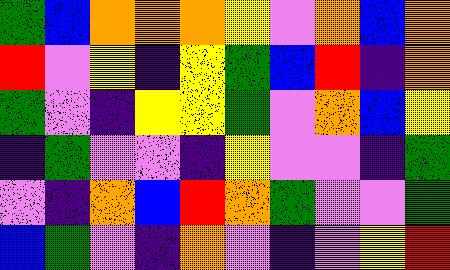[["green", "blue", "orange", "orange", "orange", "yellow", "violet", "orange", "blue", "orange"], ["red", "violet", "yellow", "indigo", "yellow", "green", "blue", "red", "indigo", "orange"], ["green", "violet", "indigo", "yellow", "yellow", "green", "violet", "orange", "blue", "yellow"], ["indigo", "green", "violet", "violet", "indigo", "yellow", "violet", "violet", "indigo", "green"], ["violet", "indigo", "orange", "blue", "red", "orange", "green", "violet", "violet", "green"], ["blue", "green", "violet", "indigo", "orange", "violet", "indigo", "violet", "yellow", "red"]]